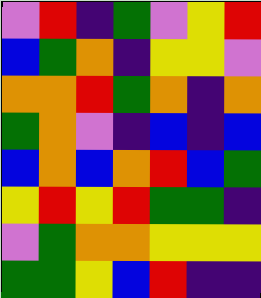[["violet", "red", "indigo", "green", "violet", "yellow", "red"], ["blue", "green", "orange", "indigo", "yellow", "yellow", "violet"], ["orange", "orange", "red", "green", "orange", "indigo", "orange"], ["green", "orange", "violet", "indigo", "blue", "indigo", "blue"], ["blue", "orange", "blue", "orange", "red", "blue", "green"], ["yellow", "red", "yellow", "red", "green", "green", "indigo"], ["violet", "green", "orange", "orange", "yellow", "yellow", "yellow"], ["green", "green", "yellow", "blue", "red", "indigo", "indigo"]]